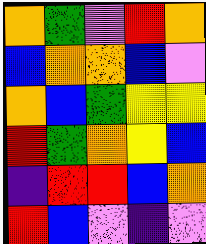[["orange", "green", "violet", "red", "orange"], ["blue", "orange", "orange", "blue", "violet"], ["orange", "blue", "green", "yellow", "yellow"], ["red", "green", "orange", "yellow", "blue"], ["indigo", "red", "red", "blue", "orange"], ["red", "blue", "violet", "indigo", "violet"]]